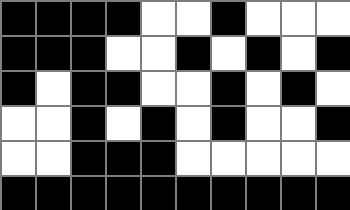[["black", "black", "black", "black", "white", "white", "black", "white", "white", "white"], ["black", "black", "black", "white", "white", "black", "white", "black", "white", "black"], ["black", "white", "black", "black", "white", "white", "black", "white", "black", "white"], ["white", "white", "black", "white", "black", "white", "black", "white", "white", "black"], ["white", "white", "black", "black", "black", "white", "white", "white", "white", "white"], ["black", "black", "black", "black", "black", "black", "black", "black", "black", "black"]]